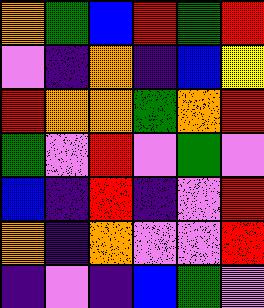[["orange", "green", "blue", "red", "green", "red"], ["violet", "indigo", "orange", "indigo", "blue", "yellow"], ["red", "orange", "orange", "green", "orange", "red"], ["green", "violet", "red", "violet", "green", "violet"], ["blue", "indigo", "red", "indigo", "violet", "red"], ["orange", "indigo", "orange", "violet", "violet", "red"], ["indigo", "violet", "indigo", "blue", "green", "violet"]]